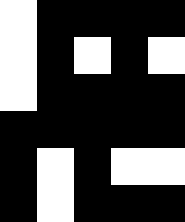[["white", "black", "black", "black", "black"], ["white", "black", "white", "black", "white"], ["white", "black", "black", "black", "black"], ["black", "black", "black", "black", "black"], ["black", "white", "black", "white", "white"], ["black", "white", "black", "black", "black"]]